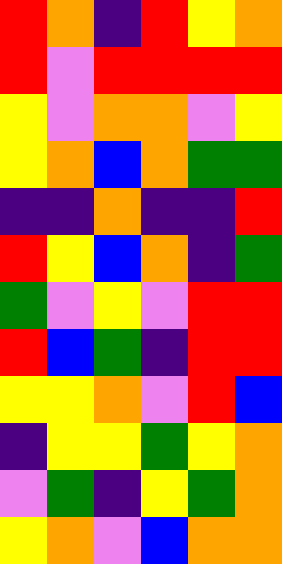[["red", "orange", "indigo", "red", "yellow", "orange"], ["red", "violet", "red", "red", "red", "red"], ["yellow", "violet", "orange", "orange", "violet", "yellow"], ["yellow", "orange", "blue", "orange", "green", "green"], ["indigo", "indigo", "orange", "indigo", "indigo", "red"], ["red", "yellow", "blue", "orange", "indigo", "green"], ["green", "violet", "yellow", "violet", "red", "red"], ["red", "blue", "green", "indigo", "red", "red"], ["yellow", "yellow", "orange", "violet", "red", "blue"], ["indigo", "yellow", "yellow", "green", "yellow", "orange"], ["violet", "green", "indigo", "yellow", "green", "orange"], ["yellow", "orange", "violet", "blue", "orange", "orange"]]